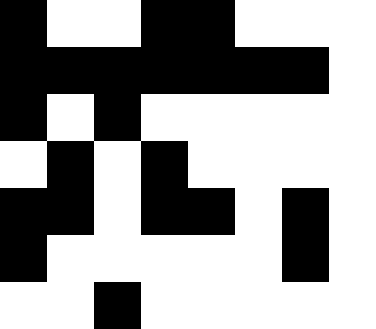[["black", "white", "white", "black", "black", "white", "white", "white"], ["black", "black", "black", "black", "black", "black", "black", "white"], ["black", "white", "black", "white", "white", "white", "white", "white"], ["white", "black", "white", "black", "white", "white", "white", "white"], ["black", "black", "white", "black", "black", "white", "black", "white"], ["black", "white", "white", "white", "white", "white", "black", "white"], ["white", "white", "black", "white", "white", "white", "white", "white"]]